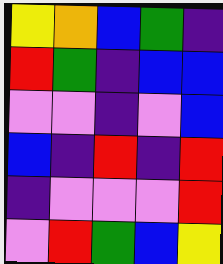[["yellow", "orange", "blue", "green", "indigo"], ["red", "green", "indigo", "blue", "blue"], ["violet", "violet", "indigo", "violet", "blue"], ["blue", "indigo", "red", "indigo", "red"], ["indigo", "violet", "violet", "violet", "red"], ["violet", "red", "green", "blue", "yellow"]]